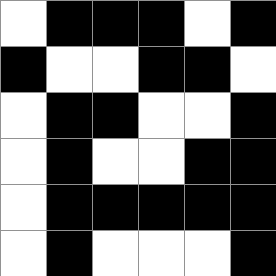[["white", "black", "black", "black", "white", "black"], ["black", "white", "white", "black", "black", "white"], ["white", "black", "black", "white", "white", "black"], ["white", "black", "white", "white", "black", "black"], ["white", "black", "black", "black", "black", "black"], ["white", "black", "white", "white", "white", "black"]]